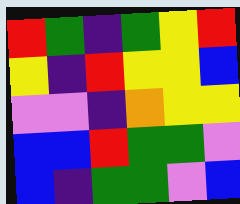[["red", "green", "indigo", "green", "yellow", "red"], ["yellow", "indigo", "red", "yellow", "yellow", "blue"], ["violet", "violet", "indigo", "orange", "yellow", "yellow"], ["blue", "blue", "red", "green", "green", "violet"], ["blue", "indigo", "green", "green", "violet", "blue"]]